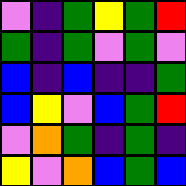[["violet", "indigo", "green", "yellow", "green", "red"], ["green", "indigo", "green", "violet", "green", "violet"], ["blue", "indigo", "blue", "indigo", "indigo", "green"], ["blue", "yellow", "violet", "blue", "green", "red"], ["violet", "orange", "green", "indigo", "green", "indigo"], ["yellow", "violet", "orange", "blue", "green", "blue"]]